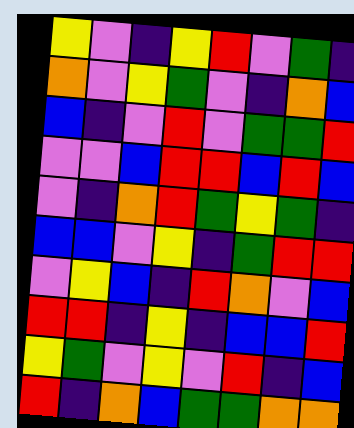[["yellow", "violet", "indigo", "yellow", "red", "violet", "green", "indigo"], ["orange", "violet", "yellow", "green", "violet", "indigo", "orange", "blue"], ["blue", "indigo", "violet", "red", "violet", "green", "green", "red"], ["violet", "violet", "blue", "red", "red", "blue", "red", "blue"], ["violet", "indigo", "orange", "red", "green", "yellow", "green", "indigo"], ["blue", "blue", "violet", "yellow", "indigo", "green", "red", "red"], ["violet", "yellow", "blue", "indigo", "red", "orange", "violet", "blue"], ["red", "red", "indigo", "yellow", "indigo", "blue", "blue", "red"], ["yellow", "green", "violet", "yellow", "violet", "red", "indigo", "blue"], ["red", "indigo", "orange", "blue", "green", "green", "orange", "orange"]]